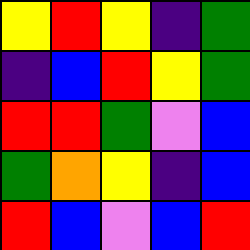[["yellow", "red", "yellow", "indigo", "green"], ["indigo", "blue", "red", "yellow", "green"], ["red", "red", "green", "violet", "blue"], ["green", "orange", "yellow", "indigo", "blue"], ["red", "blue", "violet", "blue", "red"]]